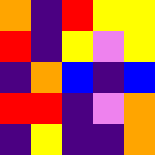[["orange", "indigo", "red", "yellow", "yellow"], ["red", "indigo", "yellow", "violet", "yellow"], ["indigo", "orange", "blue", "indigo", "blue"], ["red", "red", "indigo", "violet", "orange"], ["indigo", "yellow", "indigo", "indigo", "orange"]]